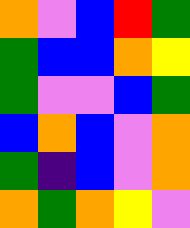[["orange", "violet", "blue", "red", "green"], ["green", "blue", "blue", "orange", "yellow"], ["green", "violet", "violet", "blue", "green"], ["blue", "orange", "blue", "violet", "orange"], ["green", "indigo", "blue", "violet", "orange"], ["orange", "green", "orange", "yellow", "violet"]]